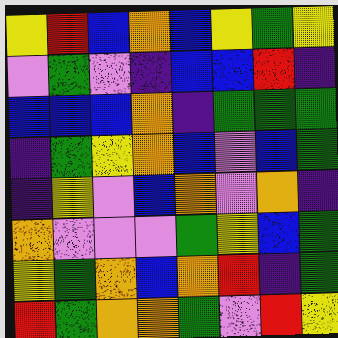[["yellow", "red", "blue", "orange", "blue", "yellow", "green", "yellow"], ["violet", "green", "violet", "indigo", "blue", "blue", "red", "indigo"], ["blue", "blue", "blue", "orange", "indigo", "green", "green", "green"], ["indigo", "green", "yellow", "orange", "blue", "violet", "blue", "green"], ["indigo", "yellow", "violet", "blue", "orange", "violet", "orange", "indigo"], ["orange", "violet", "violet", "violet", "green", "yellow", "blue", "green"], ["yellow", "green", "orange", "blue", "orange", "red", "indigo", "green"], ["red", "green", "orange", "orange", "green", "violet", "red", "yellow"]]